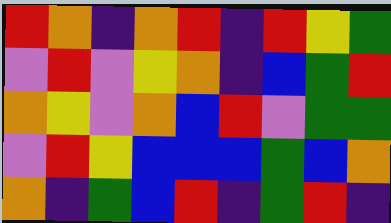[["red", "orange", "indigo", "orange", "red", "indigo", "red", "yellow", "green"], ["violet", "red", "violet", "yellow", "orange", "indigo", "blue", "green", "red"], ["orange", "yellow", "violet", "orange", "blue", "red", "violet", "green", "green"], ["violet", "red", "yellow", "blue", "blue", "blue", "green", "blue", "orange"], ["orange", "indigo", "green", "blue", "red", "indigo", "green", "red", "indigo"]]